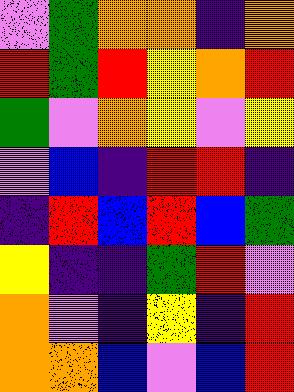[["violet", "green", "orange", "orange", "indigo", "orange"], ["red", "green", "red", "yellow", "orange", "red"], ["green", "violet", "orange", "yellow", "violet", "yellow"], ["violet", "blue", "indigo", "red", "red", "indigo"], ["indigo", "red", "blue", "red", "blue", "green"], ["yellow", "indigo", "indigo", "green", "red", "violet"], ["orange", "violet", "indigo", "yellow", "indigo", "red"], ["orange", "orange", "blue", "violet", "blue", "red"]]